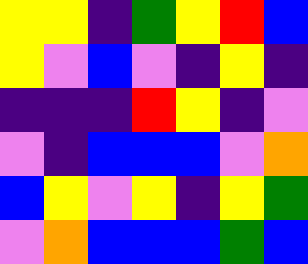[["yellow", "yellow", "indigo", "green", "yellow", "red", "blue"], ["yellow", "violet", "blue", "violet", "indigo", "yellow", "indigo"], ["indigo", "indigo", "indigo", "red", "yellow", "indigo", "violet"], ["violet", "indigo", "blue", "blue", "blue", "violet", "orange"], ["blue", "yellow", "violet", "yellow", "indigo", "yellow", "green"], ["violet", "orange", "blue", "blue", "blue", "green", "blue"]]